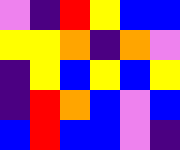[["violet", "indigo", "red", "yellow", "blue", "blue"], ["yellow", "yellow", "orange", "indigo", "orange", "violet"], ["indigo", "yellow", "blue", "yellow", "blue", "yellow"], ["indigo", "red", "orange", "blue", "violet", "blue"], ["blue", "red", "blue", "blue", "violet", "indigo"]]